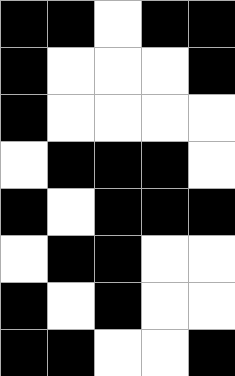[["black", "black", "white", "black", "black"], ["black", "white", "white", "white", "black"], ["black", "white", "white", "white", "white"], ["white", "black", "black", "black", "white"], ["black", "white", "black", "black", "black"], ["white", "black", "black", "white", "white"], ["black", "white", "black", "white", "white"], ["black", "black", "white", "white", "black"]]